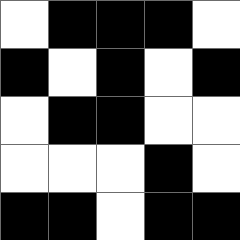[["white", "black", "black", "black", "white"], ["black", "white", "black", "white", "black"], ["white", "black", "black", "white", "white"], ["white", "white", "white", "black", "white"], ["black", "black", "white", "black", "black"]]